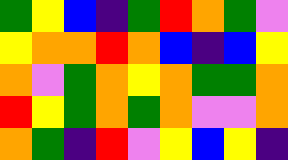[["green", "yellow", "blue", "indigo", "green", "red", "orange", "green", "violet"], ["yellow", "orange", "orange", "red", "orange", "blue", "indigo", "blue", "yellow"], ["orange", "violet", "green", "orange", "yellow", "orange", "green", "green", "orange"], ["red", "yellow", "green", "orange", "green", "orange", "violet", "violet", "orange"], ["orange", "green", "indigo", "red", "violet", "yellow", "blue", "yellow", "indigo"]]